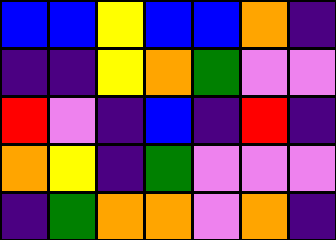[["blue", "blue", "yellow", "blue", "blue", "orange", "indigo"], ["indigo", "indigo", "yellow", "orange", "green", "violet", "violet"], ["red", "violet", "indigo", "blue", "indigo", "red", "indigo"], ["orange", "yellow", "indigo", "green", "violet", "violet", "violet"], ["indigo", "green", "orange", "orange", "violet", "orange", "indigo"]]